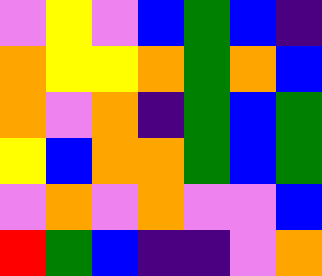[["violet", "yellow", "violet", "blue", "green", "blue", "indigo"], ["orange", "yellow", "yellow", "orange", "green", "orange", "blue"], ["orange", "violet", "orange", "indigo", "green", "blue", "green"], ["yellow", "blue", "orange", "orange", "green", "blue", "green"], ["violet", "orange", "violet", "orange", "violet", "violet", "blue"], ["red", "green", "blue", "indigo", "indigo", "violet", "orange"]]